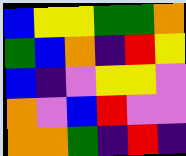[["blue", "yellow", "yellow", "green", "green", "orange"], ["green", "blue", "orange", "indigo", "red", "yellow"], ["blue", "indigo", "violet", "yellow", "yellow", "violet"], ["orange", "violet", "blue", "red", "violet", "violet"], ["orange", "orange", "green", "indigo", "red", "indigo"]]